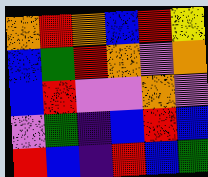[["orange", "red", "orange", "blue", "red", "yellow"], ["blue", "green", "red", "orange", "violet", "orange"], ["blue", "red", "violet", "violet", "orange", "violet"], ["violet", "green", "indigo", "blue", "red", "blue"], ["red", "blue", "indigo", "red", "blue", "green"]]